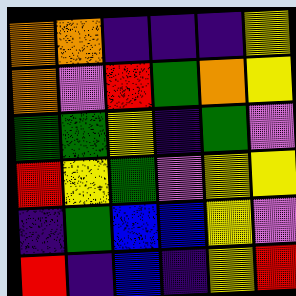[["orange", "orange", "indigo", "indigo", "indigo", "yellow"], ["orange", "violet", "red", "green", "orange", "yellow"], ["green", "green", "yellow", "indigo", "green", "violet"], ["red", "yellow", "green", "violet", "yellow", "yellow"], ["indigo", "green", "blue", "blue", "yellow", "violet"], ["red", "indigo", "blue", "indigo", "yellow", "red"]]